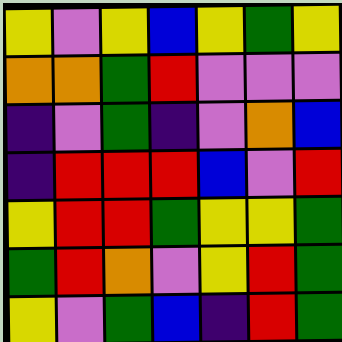[["yellow", "violet", "yellow", "blue", "yellow", "green", "yellow"], ["orange", "orange", "green", "red", "violet", "violet", "violet"], ["indigo", "violet", "green", "indigo", "violet", "orange", "blue"], ["indigo", "red", "red", "red", "blue", "violet", "red"], ["yellow", "red", "red", "green", "yellow", "yellow", "green"], ["green", "red", "orange", "violet", "yellow", "red", "green"], ["yellow", "violet", "green", "blue", "indigo", "red", "green"]]